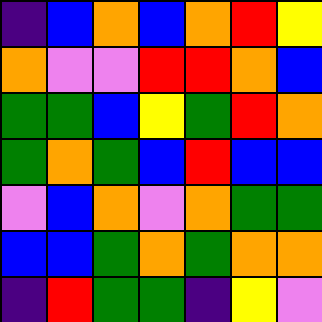[["indigo", "blue", "orange", "blue", "orange", "red", "yellow"], ["orange", "violet", "violet", "red", "red", "orange", "blue"], ["green", "green", "blue", "yellow", "green", "red", "orange"], ["green", "orange", "green", "blue", "red", "blue", "blue"], ["violet", "blue", "orange", "violet", "orange", "green", "green"], ["blue", "blue", "green", "orange", "green", "orange", "orange"], ["indigo", "red", "green", "green", "indigo", "yellow", "violet"]]